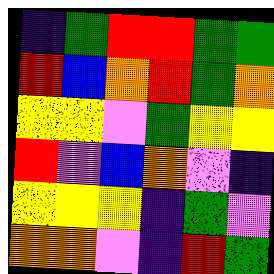[["indigo", "green", "red", "red", "green", "green"], ["red", "blue", "orange", "red", "green", "orange"], ["yellow", "yellow", "violet", "green", "yellow", "yellow"], ["red", "violet", "blue", "orange", "violet", "indigo"], ["yellow", "yellow", "yellow", "indigo", "green", "violet"], ["orange", "orange", "violet", "indigo", "red", "green"]]